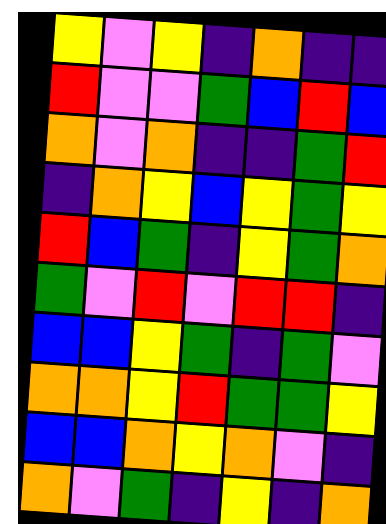[["yellow", "violet", "yellow", "indigo", "orange", "indigo", "indigo"], ["red", "violet", "violet", "green", "blue", "red", "blue"], ["orange", "violet", "orange", "indigo", "indigo", "green", "red"], ["indigo", "orange", "yellow", "blue", "yellow", "green", "yellow"], ["red", "blue", "green", "indigo", "yellow", "green", "orange"], ["green", "violet", "red", "violet", "red", "red", "indigo"], ["blue", "blue", "yellow", "green", "indigo", "green", "violet"], ["orange", "orange", "yellow", "red", "green", "green", "yellow"], ["blue", "blue", "orange", "yellow", "orange", "violet", "indigo"], ["orange", "violet", "green", "indigo", "yellow", "indigo", "orange"]]